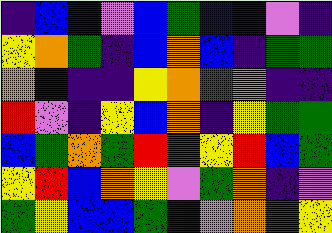[["indigo", "blue", "blue", "violet", "blue", "green", "blue", "blue", "violet", "indigo"], ["yellow", "orange", "green", "indigo", "blue", "orange", "blue", "indigo", "green", "green"], ["orange", "indigo", "indigo", "indigo", "yellow", "orange", "green", "orange", "indigo", "indigo"], ["red", "violet", "indigo", "yellow", "blue", "orange", "indigo", "yellow", "green", "green"], ["blue", "green", "orange", "green", "red", "green", "yellow", "red", "blue", "green"], ["yellow", "red", "blue", "orange", "yellow", "violet", "green", "orange", "indigo", "violet"], ["green", "yellow", "blue", "blue", "green", "indigo", "violet", "orange", "green", "yellow"]]